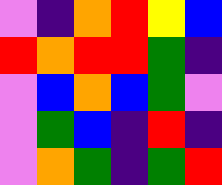[["violet", "indigo", "orange", "red", "yellow", "blue"], ["red", "orange", "red", "red", "green", "indigo"], ["violet", "blue", "orange", "blue", "green", "violet"], ["violet", "green", "blue", "indigo", "red", "indigo"], ["violet", "orange", "green", "indigo", "green", "red"]]